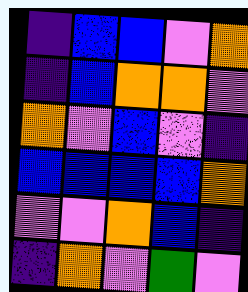[["indigo", "blue", "blue", "violet", "orange"], ["indigo", "blue", "orange", "orange", "violet"], ["orange", "violet", "blue", "violet", "indigo"], ["blue", "blue", "blue", "blue", "orange"], ["violet", "violet", "orange", "blue", "indigo"], ["indigo", "orange", "violet", "green", "violet"]]